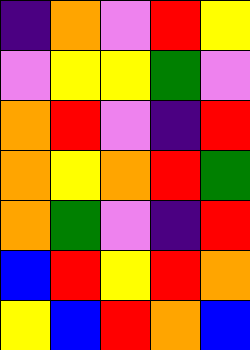[["indigo", "orange", "violet", "red", "yellow"], ["violet", "yellow", "yellow", "green", "violet"], ["orange", "red", "violet", "indigo", "red"], ["orange", "yellow", "orange", "red", "green"], ["orange", "green", "violet", "indigo", "red"], ["blue", "red", "yellow", "red", "orange"], ["yellow", "blue", "red", "orange", "blue"]]